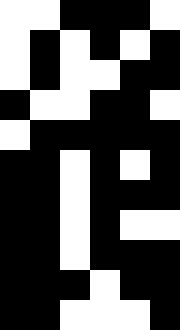[["white", "white", "black", "black", "black", "white"], ["white", "black", "white", "black", "white", "black"], ["white", "black", "white", "white", "black", "black"], ["black", "white", "white", "black", "black", "white"], ["white", "black", "black", "black", "black", "black"], ["black", "black", "white", "black", "white", "black"], ["black", "black", "white", "black", "black", "black"], ["black", "black", "white", "black", "white", "white"], ["black", "black", "white", "black", "black", "black"], ["black", "black", "black", "white", "black", "black"], ["black", "black", "white", "white", "white", "black"]]